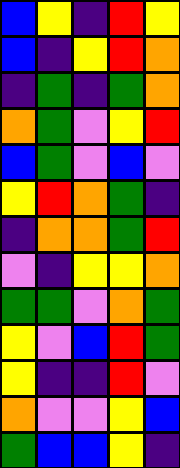[["blue", "yellow", "indigo", "red", "yellow"], ["blue", "indigo", "yellow", "red", "orange"], ["indigo", "green", "indigo", "green", "orange"], ["orange", "green", "violet", "yellow", "red"], ["blue", "green", "violet", "blue", "violet"], ["yellow", "red", "orange", "green", "indigo"], ["indigo", "orange", "orange", "green", "red"], ["violet", "indigo", "yellow", "yellow", "orange"], ["green", "green", "violet", "orange", "green"], ["yellow", "violet", "blue", "red", "green"], ["yellow", "indigo", "indigo", "red", "violet"], ["orange", "violet", "violet", "yellow", "blue"], ["green", "blue", "blue", "yellow", "indigo"]]